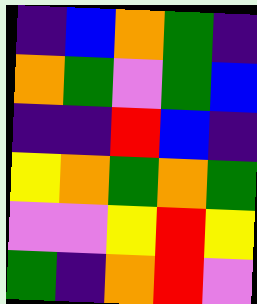[["indigo", "blue", "orange", "green", "indigo"], ["orange", "green", "violet", "green", "blue"], ["indigo", "indigo", "red", "blue", "indigo"], ["yellow", "orange", "green", "orange", "green"], ["violet", "violet", "yellow", "red", "yellow"], ["green", "indigo", "orange", "red", "violet"]]